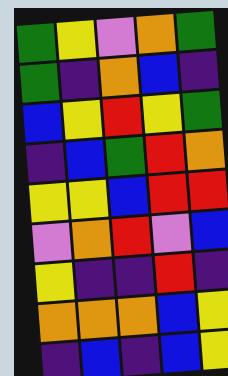[["green", "yellow", "violet", "orange", "green"], ["green", "indigo", "orange", "blue", "indigo"], ["blue", "yellow", "red", "yellow", "green"], ["indigo", "blue", "green", "red", "orange"], ["yellow", "yellow", "blue", "red", "red"], ["violet", "orange", "red", "violet", "blue"], ["yellow", "indigo", "indigo", "red", "indigo"], ["orange", "orange", "orange", "blue", "yellow"], ["indigo", "blue", "indigo", "blue", "yellow"]]